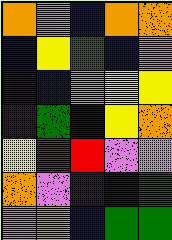[["orange", "violet", "blue", "orange", "orange"], ["blue", "yellow", "green", "blue", "violet"], ["indigo", "blue", "violet", "yellow", "yellow"], ["indigo", "green", "blue", "yellow", "orange"], ["yellow", "red", "red", "violet", "violet"], ["orange", "violet", "indigo", "indigo", "green"], ["violet", "orange", "blue", "green", "green"]]